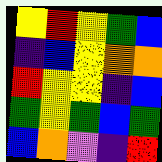[["yellow", "red", "yellow", "green", "blue"], ["indigo", "blue", "yellow", "orange", "orange"], ["red", "yellow", "yellow", "indigo", "blue"], ["green", "yellow", "green", "blue", "green"], ["blue", "orange", "violet", "indigo", "red"]]